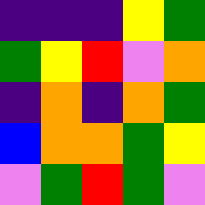[["indigo", "indigo", "indigo", "yellow", "green"], ["green", "yellow", "red", "violet", "orange"], ["indigo", "orange", "indigo", "orange", "green"], ["blue", "orange", "orange", "green", "yellow"], ["violet", "green", "red", "green", "violet"]]